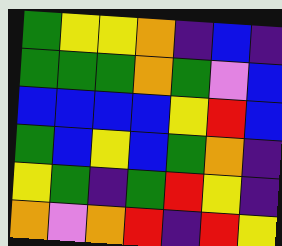[["green", "yellow", "yellow", "orange", "indigo", "blue", "indigo"], ["green", "green", "green", "orange", "green", "violet", "blue"], ["blue", "blue", "blue", "blue", "yellow", "red", "blue"], ["green", "blue", "yellow", "blue", "green", "orange", "indigo"], ["yellow", "green", "indigo", "green", "red", "yellow", "indigo"], ["orange", "violet", "orange", "red", "indigo", "red", "yellow"]]